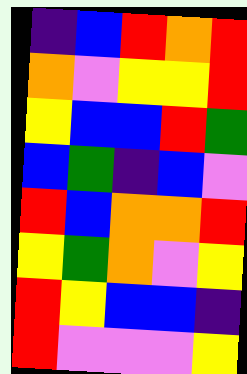[["indigo", "blue", "red", "orange", "red"], ["orange", "violet", "yellow", "yellow", "red"], ["yellow", "blue", "blue", "red", "green"], ["blue", "green", "indigo", "blue", "violet"], ["red", "blue", "orange", "orange", "red"], ["yellow", "green", "orange", "violet", "yellow"], ["red", "yellow", "blue", "blue", "indigo"], ["red", "violet", "violet", "violet", "yellow"]]